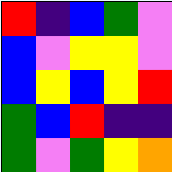[["red", "indigo", "blue", "green", "violet"], ["blue", "violet", "yellow", "yellow", "violet"], ["blue", "yellow", "blue", "yellow", "red"], ["green", "blue", "red", "indigo", "indigo"], ["green", "violet", "green", "yellow", "orange"]]